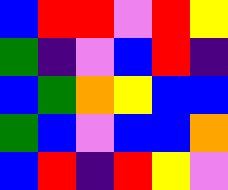[["blue", "red", "red", "violet", "red", "yellow"], ["green", "indigo", "violet", "blue", "red", "indigo"], ["blue", "green", "orange", "yellow", "blue", "blue"], ["green", "blue", "violet", "blue", "blue", "orange"], ["blue", "red", "indigo", "red", "yellow", "violet"]]